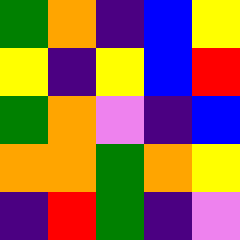[["green", "orange", "indigo", "blue", "yellow"], ["yellow", "indigo", "yellow", "blue", "red"], ["green", "orange", "violet", "indigo", "blue"], ["orange", "orange", "green", "orange", "yellow"], ["indigo", "red", "green", "indigo", "violet"]]